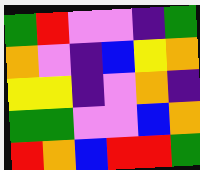[["green", "red", "violet", "violet", "indigo", "green"], ["orange", "violet", "indigo", "blue", "yellow", "orange"], ["yellow", "yellow", "indigo", "violet", "orange", "indigo"], ["green", "green", "violet", "violet", "blue", "orange"], ["red", "orange", "blue", "red", "red", "green"]]